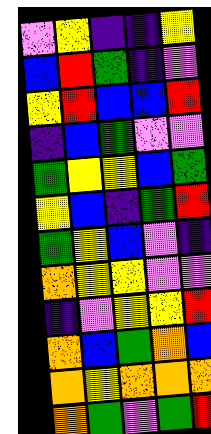[["violet", "yellow", "indigo", "indigo", "yellow"], ["blue", "red", "green", "indigo", "violet"], ["yellow", "red", "blue", "blue", "red"], ["indigo", "blue", "green", "violet", "violet"], ["green", "yellow", "yellow", "blue", "green"], ["yellow", "blue", "indigo", "green", "red"], ["green", "yellow", "blue", "violet", "indigo"], ["orange", "yellow", "yellow", "violet", "violet"], ["indigo", "violet", "yellow", "yellow", "red"], ["orange", "blue", "green", "orange", "blue"], ["orange", "yellow", "orange", "orange", "orange"], ["orange", "green", "violet", "green", "red"]]